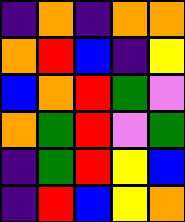[["indigo", "orange", "indigo", "orange", "orange"], ["orange", "red", "blue", "indigo", "yellow"], ["blue", "orange", "red", "green", "violet"], ["orange", "green", "red", "violet", "green"], ["indigo", "green", "red", "yellow", "blue"], ["indigo", "red", "blue", "yellow", "orange"]]